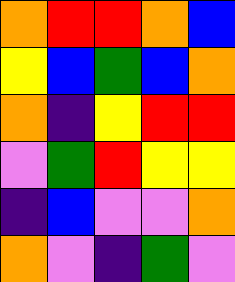[["orange", "red", "red", "orange", "blue"], ["yellow", "blue", "green", "blue", "orange"], ["orange", "indigo", "yellow", "red", "red"], ["violet", "green", "red", "yellow", "yellow"], ["indigo", "blue", "violet", "violet", "orange"], ["orange", "violet", "indigo", "green", "violet"]]